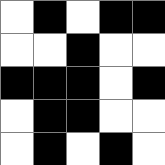[["white", "black", "white", "black", "black"], ["white", "white", "black", "white", "white"], ["black", "black", "black", "white", "black"], ["white", "black", "black", "white", "white"], ["white", "black", "white", "black", "white"]]